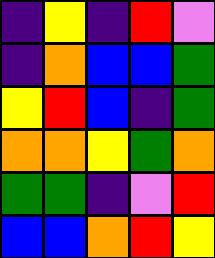[["indigo", "yellow", "indigo", "red", "violet"], ["indigo", "orange", "blue", "blue", "green"], ["yellow", "red", "blue", "indigo", "green"], ["orange", "orange", "yellow", "green", "orange"], ["green", "green", "indigo", "violet", "red"], ["blue", "blue", "orange", "red", "yellow"]]